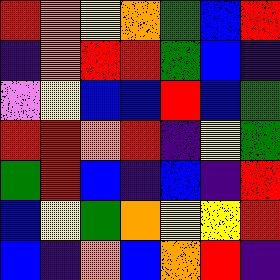[["red", "orange", "yellow", "orange", "green", "blue", "red"], ["indigo", "orange", "red", "red", "green", "blue", "indigo"], ["violet", "yellow", "blue", "blue", "red", "blue", "green"], ["red", "red", "orange", "red", "indigo", "yellow", "green"], ["green", "red", "blue", "indigo", "blue", "indigo", "red"], ["blue", "yellow", "green", "orange", "yellow", "yellow", "red"], ["blue", "indigo", "orange", "blue", "orange", "red", "indigo"]]